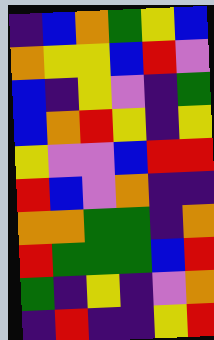[["indigo", "blue", "orange", "green", "yellow", "blue"], ["orange", "yellow", "yellow", "blue", "red", "violet"], ["blue", "indigo", "yellow", "violet", "indigo", "green"], ["blue", "orange", "red", "yellow", "indigo", "yellow"], ["yellow", "violet", "violet", "blue", "red", "red"], ["red", "blue", "violet", "orange", "indigo", "indigo"], ["orange", "orange", "green", "green", "indigo", "orange"], ["red", "green", "green", "green", "blue", "red"], ["green", "indigo", "yellow", "indigo", "violet", "orange"], ["indigo", "red", "indigo", "indigo", "yellow", "red"]]